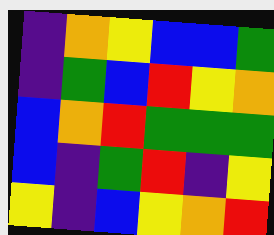[["indigo", "orange", "yellow", "blue", "blue", "green"], ["indigo", "green", "blue", "red", "yellow", "orange"], ["blue", "orange", "red", "green", "green", "green"], ["blue", "indigo", "green", "red", "indigo", "yellow"], ["yellow", "indigo", "blue", "yellow", "orange", "red"]]